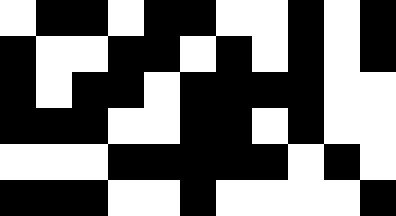[["white", "black", "black", "white", "black", "black", "white", "white", "black", "white", "black"], ["black", "white", "white", "black", "black", "white", "black", "white", "black", "white", "black"], ["black", "white", "black", "black", "white", "black", "black", "black", "black", "white", "white"], ["black", "black", "black", "white", "white", "black", "black", "white", "black", "white", "white"], ["white", "white", "white", "black", "black", "black", "black", "black", "white", "black", "white"], ["black", "black", "black", "white", "white", "black", "white", "white", "white", "white", "black"]]